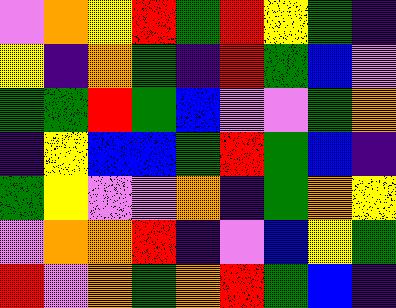[["violet", "orange", "yellow", "red", "green", "red", "yellow", "green", "indigo"], ["yellow", "indigo", "orange", "green", "indigo", "red", "green", "blue", "violet"], ["green", "green", "red", "green", "blue", "violet", "violet", "green", "orange"], ["indigo", "yellow", "blue", "blue", "green", "red", "green", "blue", "indigo"], ["green", "yellow", "violet", "violet", "orange", "indigo", "green", "orange", "yellow"], ["violet", "orange", "orange", "red", "indigo", "violet", "blue", "yellow", "green"], ["red", "violet", "orange", "green", "orange", "red", "green", "blue", "indigo"]]